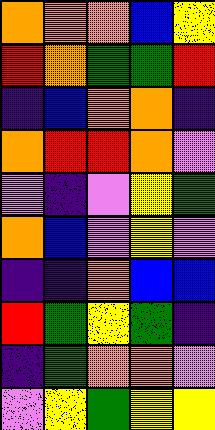[["orange", "orange", "orange", "blue", "yellow"], ["red", "orange", "green", "green", "red"], ["indigo", "blue", "orange", "orange", "indigo"], ["orange", "red", "red", "orange", "violet"], ["violet", "indigo", "violet", "yellow", "green"], ["orange", "blue", "violet", "yellow", "violet"], ["indigo", "indigo", "orange", "blue", "blue"], ["red", "green", "yellow", "green", "indigo"], ["indigo", "green", "orange", "orange", "violet"], ["violet", "yellow", "green", "yellow", "yellow"]]